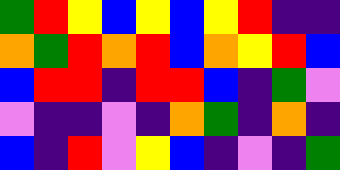[["green", "red", "yellow", "blue", "yellow", "blue", "yellow", "red", "indigo", "indigo"], ["orange", "green", "red", "orange", "red", "blue", "orange", "yellow", "red", "blue"], ["blue", "red", "red", "indigo", "red", "red", "blue", "indigo", "green", "violet"], ["violet", "indigo", "indigo", "violet", "indigo", "orange", "green", "indigo", "orange", "indigo"], ["blue", "indigo", "red", "violet", "yellow", "blue", "indigo", "violet", "indigo", "green"]]